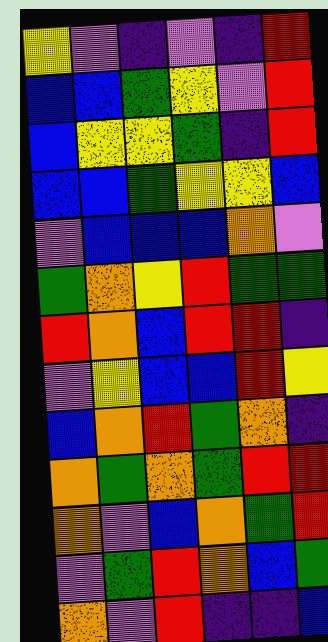[["yellow", "violet", "indigo", "violet", "indigo", "red"], ["blue", "blue", "green", "yellow", "violet", "red"], ["blue", "yellow", "yellow", "green", "indigo", "red"], ["blue", "blue", "green", "yellow", "yellow", "blue"], ["violet", "blue", "blue", "blue", "orange", "violet"], ["green", "orange", "yellow", "red", "green", "green"], ["red", "orange", "blue", "red", "red", "indigo"], ["violet", "yellow", "blue", "blue", "red", "yellow"], ["blue", "orange", "red", "green", "orange", "indigo"], ["orange", "green", "orange", "green", "red", "red"], ["orange", "violet", "blue", "orange", "green", "red"], ["violet", "green", "red", "orange", "blue", "green"], ["orange", "violet", "red", "indigo", "indigo", "blue"]]